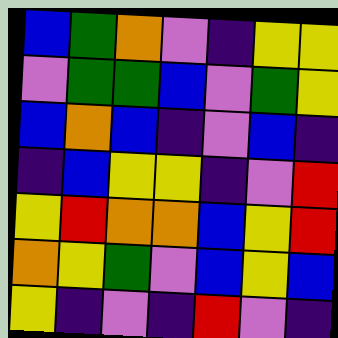[["blue", "green", "orange", "violet", "indigo", "yellow", "yellow"], ["violet", "green", "green", "blue", "violet", "green", "yellow"], ["blue", "orange", "blue", "indigo", "violet", "blue", "indigo"], ["indigo", "blue", "yellow", "yellow", "indigo", "violet", "red"], ["yellow", "red", "orange", "orange", "blue", "yellow", "red"], ["orange", "yellow", "green", "violet", "blue", "yellow", "blue"], ["yellow", "indigo", "violet", "indigo", "red", "violet", "indigo"]]